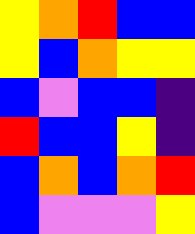[["yellow", "orange", "red", "blue", "blue"], ["yellow", "blue", "orange", "yellow", "yellow"], ["blue", "violet", "blue", "blue", "indigo"], ["red", "blue", "blue", "yellow", "indigo"], ["blue", "orange", "blue", "orange", "red"], ["blue", "violet", "violet", "violet", "yellow"]]